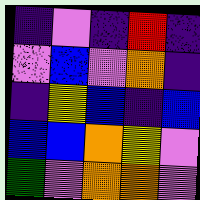[["indigo", "violet", "indigo", "red", "indigo"], ["violet", "blue", "violet", "orange", "indigo"], ["indigo", "yellow", "blue", "indigo", "blue"], ["blue", "blue", "orange", "yellow", "violet"], ["green", "violet", "orange", "orange", "violet"]]